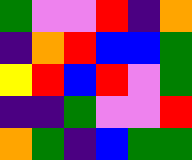[["green", "violet", "violet", "red", "indigo", "orange"], ["indigo", "orange", "red", "blue", "blue", "green"], ["yellow", "red", "blue", "red", "violet", "green"], ["indigo", "indigo", "green", "violet", "violet", "red"], ["orange", "green", "indigo", "blue", "green", "green"]]